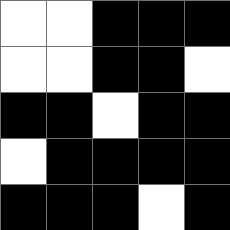[["white", "white", "black", "black", "black"], ["white", "white", "black", "black", "white"], ["black", "black", "white", "black", "black"], ["white", "black", "black", "black", "black"], ["black", "black", "black", "white", "black"]]